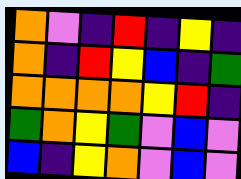[["orange", "violet", "indigo", "red", "indigo", "yellow", "indigo"], ["orange", "indigo", "red", "yellow", "blue", "indigo", "green"], ["orange", "orange", "orange", "orange", "yellow", "red", "indigo"], ["green", "orange", "yellow", "green", "violet", "blue", "violet"], ["blue", "indigo", "yellow", "orange", "violet", "blue", "violet"]]